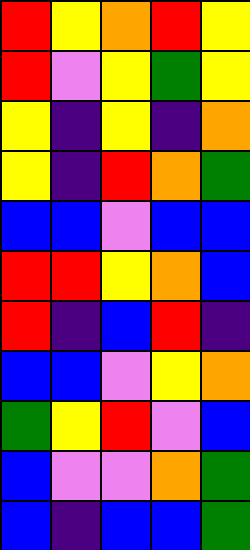[["red", "yellow", "orange", "red", "yellow"], ["red", "violet", "yellow", "green", "yellow"], ["yellow", "indigo", "yellow", "indigo", "orange"], ["yellow", "indigo", "red", "orange", "green"], ["blue", "blue", "violet", "blue", "blue"], ["red", "red", "yellow", "orange", "blue"], ["red", "indigo", "blue", "red", "indigo"], ["blue", "blue", "violet", "yellow", "orange"], ["green", "yellow", "red", "violet", "blue"], ["blue", "violet", "violet", "orange", "green"], ["blue", "indigo", "blue", "blue", "green"]]